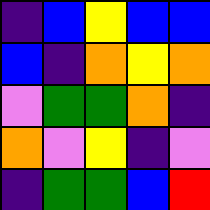[["indigo", "blue", "yellow", "blue", "blue"], ["blue", "indigo", "orange", "yellow", "orange"], ["violet", "green", "green", "orange", "indigo"], ["orange", "violet", "yellow", "indigo", "violet"], ["indigo", "green", "green", "blue", "red"]]